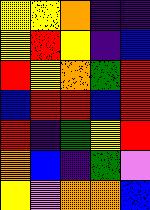[["yellow", "yellow", "orange", "indigo", "indigo"], ["yellow", "red", "yellow", "indigo", "blue"], ["red", "yellow", "orange", "green", "red"], ["blue", "red", "red", "blue", "red"], ["red", "indigo", "green", "yellow", "red"], ["orange", "blue", "indigo", "green", "violet"], ["yellow", "violet", "orange", "orange", "blue"]]